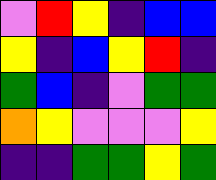[["violet", "red", "yellow", "indigo", "blue", "blue"], ["yellow", "indigo", "blue", "yellow", "red", "indigo"], ["green", "blue", "indigo", "violet", "green", "green"], ["orange", "yellow", "violet", "violet", "violet", "yellow"], ["indigo", "indigo", "green", "green", "yellow", "green"]]